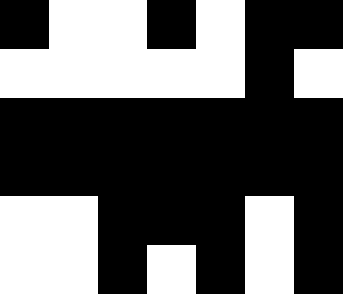[["black", "white", "white", "black", "white", "black", "black"], ["white", "white", "white", "white", "white", "black", "white"], ["black", "black", "black", "black", "black", "black", "black"], ["black", "black", "black", "black", "black", "black", "black"], ["white", "white", "black", "black", "black", "white", "black"], ["white", "white", "black", "white", "black", "white", "black"]]